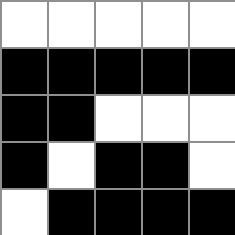[["white", "white", "white", "white", "white"], ["black", "black", "black", "black", "black"], ["black", "black", "white", "white", "white"], ["black", "white", "black", "black", "white"], ["white", "black", "black", "black", "black"]]